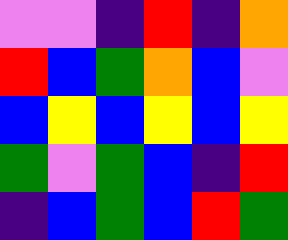[["violet", "violet", "indigo", "red", "indigo", "orange"], ["red", "blue", "green", "orange", "blue", "violet"], ["blue", "yellow", "blue", "yellow", "blue", "yellow"], ["green", "violet", "green", "blue", "indigo", "red"], ["indigo", "blue", "green", "blue", "red", "green"]]